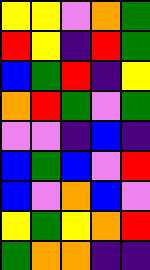[["yellow", "yellow", "violet", "orange", "green"], ["red", "yellow", "indigo", "red", "green"], ["blue", "green", "red", "indigo", "yellow"], ["orange", "red", "green", "violet", "green"], ["violet", "violet", "indigo", "blue", "indigo"], ["blue", "green", "blue", "violet", "red"], ["blue", "violet", "orange", "blue", "violet"], ["yellow", "green", "yellow", "orange", "red"], ["green", "orange", "orange", "indigo", "indigo"]]